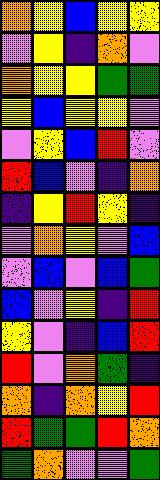[["orange", "yellow", "blue", "yellow", "yellow"], ["violet", "yellow", "indigo", "orange", "violet"], ["orange", "yellow", "yellow", "green", "green"], ["yellow", "blue", "yellow", "yellow", "violet"], ["violet", "yellow", "blue", "red", "violet"], ["red", "blue", "violet", "indigo", "orange"], ["indigo", "yellow", "red", "yellow", "indigo"], ["violet", "orange", "yellow", "violet", "blue"], ["violet", "blue", "violet", "blue", "green"], ["blue", "violet", "yellow", "indigo", "red"], ["yellow", "violet", "indigo", "blue", "red"], ["red", "violet", "orange", "green", "indigo"], ["orange", "indigo", "orange", "yellow", "red"], ["red", "green", "green", "red", "orange"], ["green", "orange", "violet", "violet", "green"]]